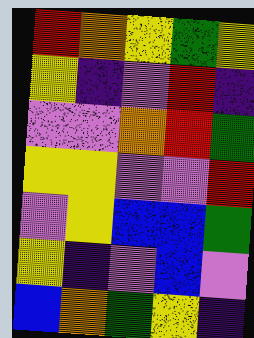[["red", "orange", "yellow", "green", "yellow"], ["yellow", "indigo", "violet", "red", "indigo"], ["violet", "violet", "orange", "red", "green"], ["yellow", "yellow", "violet", "violet", "red"], ["violet", "yellow", "blue", "blue", "green"], ["yellow", "indigo", "violet", "blue", "violet"], ["blue", "orange", "green", "yellow", "indigo"]]